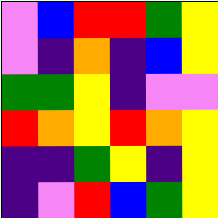[["violet", "blue", "red", "red", "green", "yellow"], ["violet", "indigo", "orange", "indigo", "blue", "yellow"], ["green", "green", "yellow", "indigo", "violet", "violet"], ["red", "orange", "yellow", "red", "orange", "yellow"], ["indigo", "indigo", "green", "yellow", "indigo", "yellow"], ["indigo", "violet", "red", "blue", "green", "yellow"]]